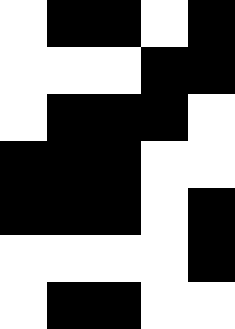[["white", "black", "black", "white", "black"], ["white", "white", "white", "black", "black"], ["white", "black", "black", "black", "white"], ["black", "black", "black", "white", "white"], ["black", "black", "black", "white", "black"], ["white", "white", "white", "white", "black"], ["white", "black", "black", "white", "white"]]